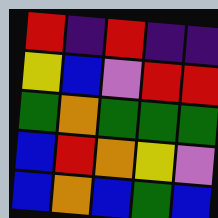[["red", "indigo", "red", "indigo", "indigo"], ["yellow", "blue", "violet", "red", "red"], ["green", "orange", "green", "green", "green"], ["blue", "red", "orange", "yellow", "violet"], ["blue", "orange", "blue", "green", "blue"]]